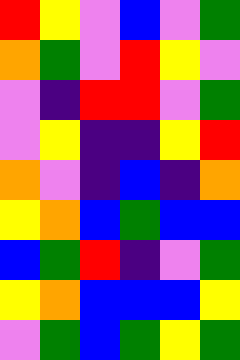[["red", "yellow", "violet", "blue", "violet", "green"], ["orange", "green", "violet", "red", "yellow", "violet"], ["violet", "indigo", "red", "red", "violet", "green"], ["violet", "yellow", "indigo", "indigo", "yellow", "red"], ["orange", "violet", "indigo", "blue", "indigo", "orange"], ["yellow", "orange", "blue", "green", "blue", "blue"], ["blue", "green", "red", "indigo", "violet", "green"], ["yellow", "orange", "blue", "blue", "blue", "yellow"], ["violet", "green", "blue", "green", "yellow", "green"]]